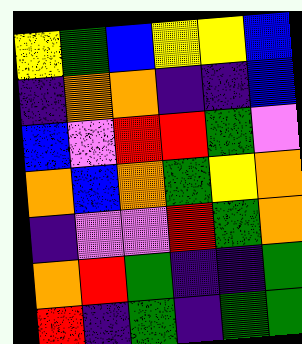[["yellow", "green", "blue", "yellow", "yellow", "blue"], ["indigo", "orange", "orange", "indigo", "indigo", "blue"], ["blue", "violet", "red", "red", "green", "violet"], ["orange", "blue", "orange", "green", "yellow", "orange"], ["indigo", "violet", "violet", "red", "green", "orange"], ["orange", "red", "green", "indigo", "indigo", "green"], ["red", "indigo", "green", "indigo", "green", "green"]]